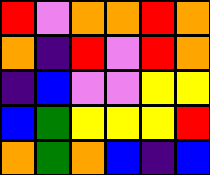[["red", "violet", "orange", "orange", "red", "orange"], ["orange", "indigo", "red", "violet", "red", "orange"], ["indigo", "blue", "violet", "violet", "yellow", "yellow"], ["blue", "green", "yellow", "yellow", "yellow", "red"], ["orange", "green", "orange", "blue", "indigo", "blue"]]